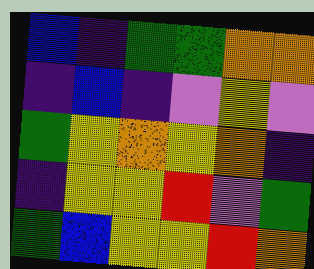[["blue", "indigo", "green", "green", "orange", "orange"], ["indigo", "blue", "indigo", "violet", "yellow", "violet"], ["green", "yellow", "orange", "yellow", "orange", "indigo"], ["indigo", "yellow", "yellow", "red", "violet", "green"], ["green", "blue", "yellow", "yellow", "red", "orange"]]